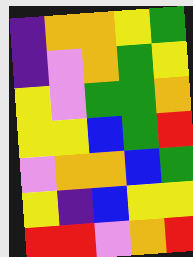[["indigo", "orange", "orange", "yellow", "green"], ["indigo", "violet", "orange", "green", "yellow"], ["yellow", "violet", "green", "green", "orange"], ["yellow", "yellow", "blue", "green", "red"], ["violet", "orange", "orange", "blue", "green"], ["yellow", "indigo", "blue", "yellow", "yellow"], ["red", "red", "violet", "orange", "red"]]